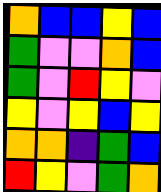[["orange", "blue", "blue", "yellow", "blue"], ["green", "violet", "violet", "orange", "blue"], ["green", "violet", "red", "yellow", "violet"], ["yellow", "violet", "yellow", "blue", "yellow"], ["orange", "orange", "indigo", "green", "blue"], ["red", "yellow", "violet", "green", "orange"]]